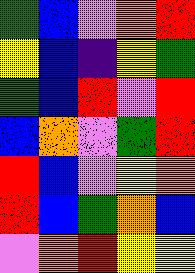[["green", "blue", "violet", "orange", "red"], ["yellow", "blue", "indigo", "yellow", "green"], ["green", "blue", "red", "violet", "red"], ["blue", "orange", "violet", "green", "red"], ["red", "blue", "violet", "yellow", "orange"], ["red", "blue", "green", "orange", "blue"], ["violet", "orange", "red", "yellow", "yellow"]]